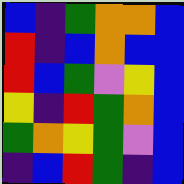[["blue", "indigo", "green", "orange", "orange", "blue"], ["red", "indigo", "blue", "orange", "blue", "blue"], ["red", "blue", "green", "violet", "yellow", "blue"], ["yellow", "indigo", "red", "green", "orange", "blue"], ["green", "orange", "yellow", "green", "violet", "blue"], ["indigo", "blue", "red", "green", "indigo", "blue"]]